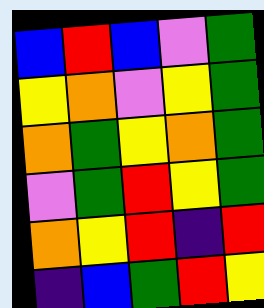[["blue", "red", "blue", "violet", "green"], ["yellow", "orange", "violet", "yellow", "green"], ["orange", "green", "yellow", "orange", "green"], ["violet", "green", "red", "yellow", "green"], ["orange", "yellow", "red", "indigo", "red"], ["indigo", "blue", "green", "red", "yellow"]]